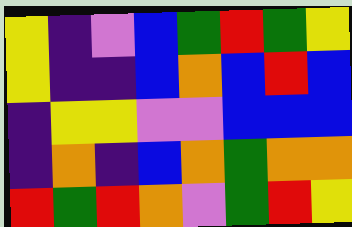[["yellow", "indigo", "violet", "blue", "green", "red", "green", "yellow"], ["yellow", "indigo", "indigo", "blue", "orange", "blue", "red", "blue"], ["indigo", "yellow", "yellow", "violet", "violet", "blue", "blue", "blue"], ["indigo", "orange", "indigo", "blue", "orange", "green", "orange", "orange"], ["red", "green", "red", "orange", "violet", "green", "red", "yellow"]]